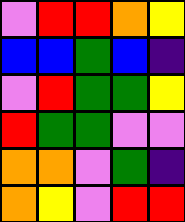[["violet", "red", "red", "orange", "yellow"], ["blue", "blue", "green", "blue", "indigo"], ["violet", "red", "green", "green", "yellow"], ["red", "green", "green", "violet", "violet"], ["orange", "orange", "violet", "green", "indigo"], ["orange", "yellow", "violet", "red", "red"]]